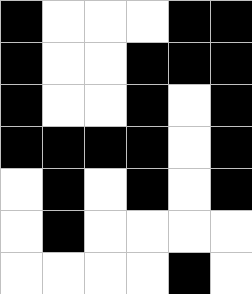[["black", "white", "white", "white", "black", "black"], ["black", "white", "white", "black", "black", "black"], ["black", "white", "white", "black", "white", "black"], ["black", "black", "black", "black", "white", "black"], ["white", "black", "white", "black", "white", "black"], ["white", "black", "white", "white", "white", "white"], ["white", "white", "white", "white", "black", "white"]]